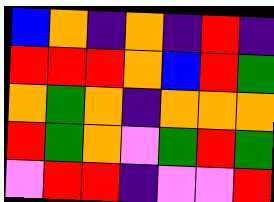[["blue", "orange", "indigo", "orange", "indigo", "red", "indigo"], ["red", "red", "red", "orange", "blue", "red", "green"], ["orange", "green", "orange", "indigo", "orange", "orange", "orange"], ["red", "green", "orange", "violet", "green", "red", "green"], ["violet", "red", "red", "indigo", "violet", "violet", "red"]]